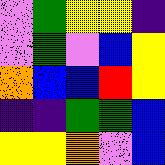[["violet", "green", "yellow", "yellow", "indigo"], ["violet", "green", "violet", "blue", "yellow"], ["orange", "blue", "blue", "red", "yellow"], ["indigo", "indigo", "green", "green", "blue"], ["yellow", "yellow", "orange", "violet", "blue"]]